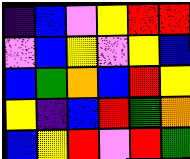[["indigo", "blue", "violet", "yellow", "red", "red"], ["violet", "blue", "yellow", "violet", "yellow", "blue"], ["blue", "green", "orange", "blue", "red", "yellow"], ["yellow", "indigo", "blue", "red", "green", "orange"], ["blue", "yellow", "red", "violet", "red", "green"]]